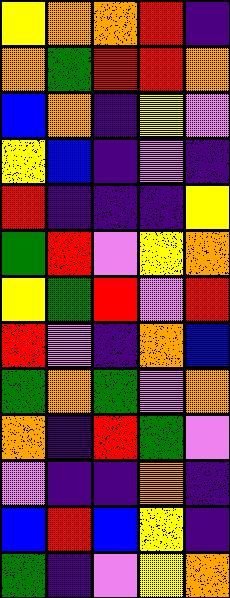[["yellow", "orange", "orange", "red", "indigo"], ["orange", "green", "red", "red", "orange"], ["blue", "orange", "indigo", "yellow", "violet"], ["yellow", "blue", "indigo", "violet", "indigo"], ["red", "indigo", "indigo", "indigo", "yellow"], ["green", "red", "violet", "yellow", "orange"], ["yellow", "green", "red", "violet", "red"], ["red", "violet", "indigo", "orange", "blue"], ["green", "orange", "green", "violet", "orange"], ["orange", "indigo", "red", "green", "violet"], ["violet", "indigo", "indigo", "orange", "indigo"], ["blue", "red", "blue", "yellow", "indigo"], ["green", "indigo", "violet", "yellow", "orange"]]